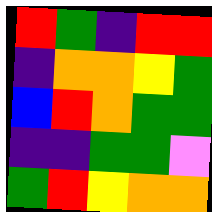[["red", "green", "indigo", "red", "red"], ["indigo", "orange", "orange", "yellow", "green"], ["blue", "red", "orange", "green", "green"], ["indigo", "indigo", "green", "green", "violet"], ["green", "red", "yellow", "orange", "orange"]]